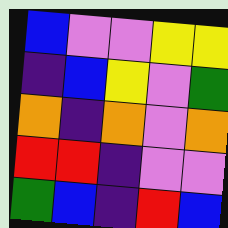[["blue", "violet", "violet", "yellow", "yellow"], ["indigo", "blue", "yellow", "violet", "green"], ["orange", "indigo", "orange", "violet", "orange"], ["red", "red", "indigo", "violet", "violet"], ["green", "blue", "indigo", "red", "blue"]]